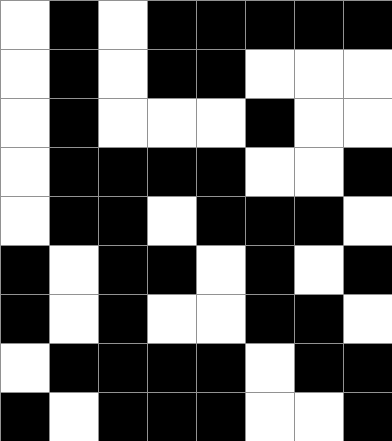[["white", "black", "white", "black", "black", "black", "black", "black"], ["white", "black", "white", "black", "black", "white", "white", "white"], ["white", "black", "white", "white", "white", "black", "white", "white"], ["white", "black", "black", "black", "black", "white", "white", "black"], ["white", "black", "black", "white", "black", "black", "black", "white"], ["black", "white", "black", "black", "white", "black", "white", "black"], ["black", "white", "black", "white", "white", "black", "black", "white"], ["white", "black", "black", "black", "black", "white", "black", "black"], ["black", "white", "black", "black", "black", "white", "white", "black"]]